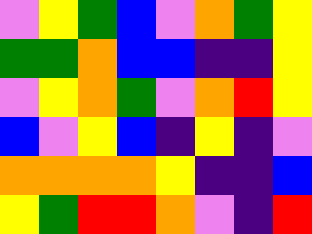[["violet", "yellow", "green", "blue", "violet", "orange", "green", "yellow"], ["green", "green", "orange", "blue", "blue", "indigo", "indigo", "yellow"], ["violet", "yellow", "orange", "green", "violet", "orange", "red", "yellow"], ["blue", "violet", "yellow", "blue", "indigo", "yellow", "indigo", "violet"], ["orange", "orange", "orange", "orange", "yellow", "indigo", "indigo", "blue"], ["yellow", "green", "red", "red", "orange", "violet", "indigo", "red"]]